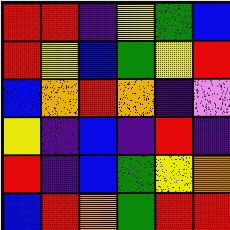[["red", "red", "indigo", "yellow", "green", "blue"], ["red", "yellow", "blue", "green", "yellow", "red"], ["blue", "orange", "red", "orange", "indigo", "violet"], ["yellow", "indigo", "blue", "indigo", "red", "indigo"], ["red", "indigo", "blue", "green", "yellow", "orange"], ["blue", "red", "orange", "green", "red", "red"]]